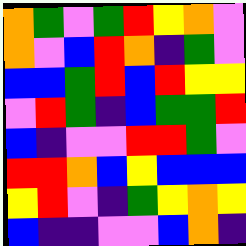[["orange", "green", "violet", "green", "red", "yellow", "orange", "violet"], ["orange", "violet", "blue", "red", "orange", "indigo", "green", "violet"], ["blue", "blue", "green", "red", "blue", "red", "yellow", "yellow"], ["violet", "red", "green", "indigo", "blue", "green", "green", "red"], ["blue", "indigo", "violet", "violet", "red", "red", "green", "violet"], ["red", "red", "orange", "blue", "yellow", "blue", "blue", "blue"], ["yellow", "red", "violet", "indigo", "green", "yellow", "orange", "yellow"], ["blue", "indigo", "indigo", "violet", "violet", "blue", "orange", "indigo"]]